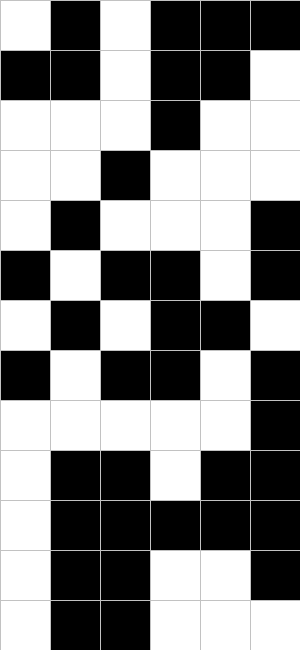[["white", "black", "white", "black", "black", "black"], ["black", "black", "white", "black", "black", "white"], ["white", "white", "white", "black", "white", "white"], ["white", "white", "black", "white", "white", "white"], ["white", "black", "white", "white", "white", "black"], ["black", "white", "black", "black", "white", "black"], ["white", "black", "white", "black", "black", "white"], ["black", "white", "black", "black", "white", "black"], ["white", "white", "white", "white", "white", "black"], ["white", "black", "black", "white", "black", "black"], ["white", "black", "black", "black", "black", "black"], ["white", "black", "black", "white", "white", "black"], ["white", "black", "black", "white", "white", "white"]]